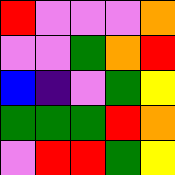[["red", "violet", "violet", "violet", "orange"], ["violet", "violet", "green", "orange", "red"], ["blue", "indigo", "violet", "green", "yellow"], ["green", "green", "green", "red", "orange"], ["violet", "red", "red", "green", "yellow"]]